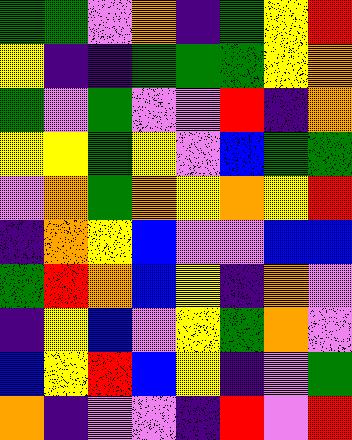[["green", "green", "violet", "orange", "indigo", "green", "yellow", "red"], ["yellow", "indigo", "indigo", "green", "green", "green", "yellow", "orange"], ["green", "violet", "green", "violet", "violet", "red", "indigo", "orange"], ["yellow", "yellow", "green", "yellow", "violet", "blue", "green", "green"], ["violet", "orange", "green", "orange", "yellow", "orange", "yellow", "red"], ["indigo", "orange", "yellow", "blue", "violet", "violet", "blue", "blue"], ["green", "red", "orange", "blue", "yellow", "indigo", "orange", "violet"], ["indigo", "yellow", "blue", "violet", "yellow", "green", "orange", "violet"], ["blue", "yellow", "red", "blue", "yellow", "indigo", "violet", "green"], ["orange", "indigo", "violet", "violet", "indigo", "red", "violet", "red"]]